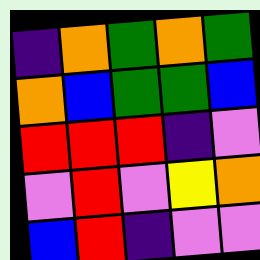[["indigo", "orange", "green", "orange", "green"], ["orange", "blue", "green", "green", "blue"], ["red", "red", "red", "indigo", "violet"], ["violet", "red", "violet", "yellow", "orange"], ["blue", "red", "indigo", "violet", "violet"]]